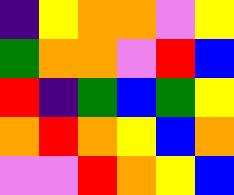[["indigo", "yellow", "orange", "orange", "violet", "yellow"], ["green", "orange", "orange", "violet", "red", "blue"], ["red", "indigo", "green", "blue", "green", "yellow"], ["orange", "red", "orange", "yellow", "blue", "orange"], ["violet", "violet", "red", "orange", "yellow", "blue"]]